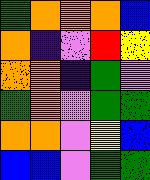[["green", "orange", "orange", "orange", "blue"], ["orange", "indigo", "violet", "red", "yellow"], ["orange", "orange", "indigo", "green", "violet"], ["green", "orange", "violet", "green", "green"], ["orange", "orange", "violet", "yellow", "blue"], ["blue", "blue", "violet", "green", "green"]]